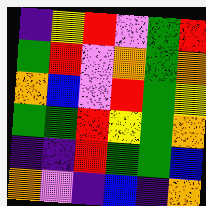[["indigo", "yellow", "red", "violet", "green", "red"], ["green", "red", "violet", "orange", "green", "orange"], ["orange", "blue", "violet", "red", "green", "yellow"], ["green", "green", "red", "yellow", "green", "orange"], ["indigo", "indigo", "red", "green", "green", "blue"], ["orange", "violet", "indigo", "blue", "indigo", "orange"]]